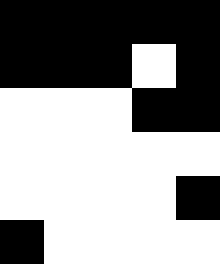[["black", "black", "black", "black", "black"], ["black", "black", "black", "white", "black"], ["white", "white", "white", "black", "black"], ["white", "white", "white", "white", "white"], ["white", "white", "white", "white", "black"], ["black", "white", "white", "white", "white"]]